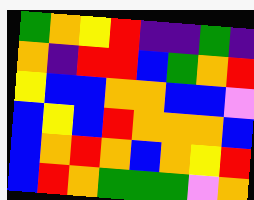[["green", "orange", "yellow", "red", "indigo", "indigo", "green", "indigo"], ["orange", "indigo", "red", "red", "blue", "green", "orange", "red"], ["yellow", "blue", "blue", "orange", "orange", "blue", "blue", "violet"], ["blue", "yellow", "blue", "red", "orange", "orange", "orange", "blue"], ["blue", "orange", "red", "orange", "blue", "orange", "yellow", "red"], ["blue", "red", "orange", "green", "green", "green", "violet", "orange"]]